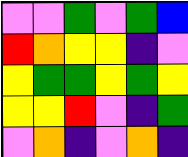[["violet", "violet", "green", "violet", "green", "blue"], ["red", "orange", "yellow", "yellow", "indigo", "violet"], ["yellow", "green", "green", "yellow", "green", "yellow"], ["yellow", "yellow", "red", "violet", "indigo", "green"], ["violet", "orange", "indigo", "violet", "orange", "indigo"]]